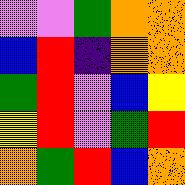[["violet", "violet", "green", "orange", "orange"], ["blue", "red", "indigo", "orange", "orange"], ["green", "red", "violet", "blue", "yellow"], ["yellow", "red", "violet", "green", "red"], ["orange", "green", "red", "blue", "orange"]]